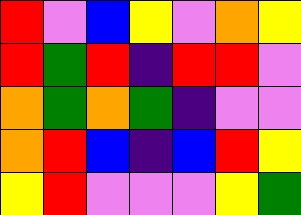[["red", "violet", "blue", "yellow", "violet", "orange", "yellow"], ["red", "green", "red", "indigo", "red", "red", "violet"], ["orange", "green", "orange", "green", "indigo", "violet", "violet"], ["orange", "red", "blue", "indigo", "blue", "red", "yellow"], ["yellow", "red", "violet", "violet", "violet", "yellow", "green"]]